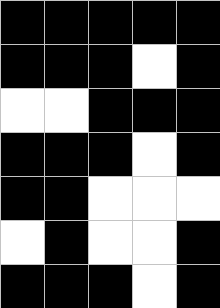[["black", "black", "black", "black", "black"], ["black", "black", "black", "white", "black"], ["white", "white", "black", "black", "black"], ["black", "black", "black", "white", "black"], ["black", "black", "white", "white", "white"], ["white", "black", "white", "white", "black"], ["black", "black", "black", "white", "black"]]